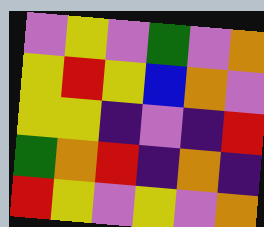[["violet", "yellow", "violet", "green", "violet", "orange"], ["yellow", "red", "yellow", "blue", "orange", "violet"], ["yellow", "yellow", "indigo", "violet", "indigo", "red"], ["green", "orange", "red", "indigo", "orange", "indigo"], ["red", "yellow", "violet", "yellow", "violet", "orange"]]